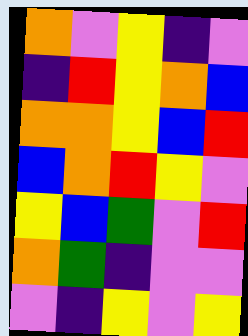[["orange", "violet", "yellow", "indigo", "violet"], ["indigo", "red", "yellow", "orange", "blue"], ["orange", "orange", "yellow", "blue", "red"], ["blue", "orange", "red", "yellow", "violet"], ["yellow", "blue", "green", "violet", "red"], ["orange", "green", "indigo", "violet", "violet"], ["violet", "indigo", "yellow", "violet", "yellow"]]